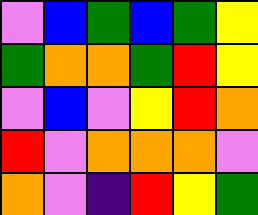[["violet", "blue", "green", "blue", "green", "yellow"], ["green", "orange", "orange", "green", "red", "yellow"], ["violet", "blue", "violet", "yellow", "red", "orange"], ["red", "violet", "orange", "orange", "orange", "violet"], ["orange", "violet", "indigo", "red", "yellow", "green"]]